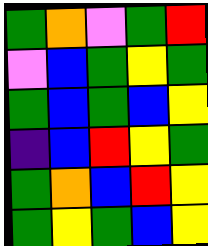[["green", "orange", "violet", "green", "red"], ["violet", "blue", "green", "yellow", "green"], ["green", "blue", "green", "blue", "yellow"], ["indigo", "blue", "red", "yellow", "green"], ["green", "orange", "blue", "red", "yellow"], ["green", "yellow", "green", "blue", "yellow"]]